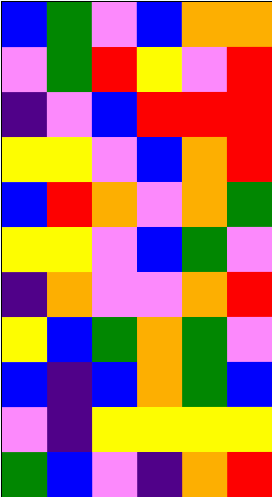[["blue", "green", "violet", "blue", "orange", "orange"], ["violet", "green", "red", "yellow", "violet", "red"], ["indigo", "violet", "blue", "red", "red", "red"], ["yellow", "yellow", "violet", "blue", "orange", "red"], ["blue", "red", "orange", "violet", "orange", "green"], ["yellow", "yellow", "violet", "blue", "green", "violet"], ["indigo", "orange", "violet", "violet", "orange", "red"], ["yellow", "blue", "green", "orange", "green", "violet"], ["blue", "indigo", "blue", "orange", "green", "blue"], ["violet", "indigo", "yellow", "yellow", "yellow", "yellow"], ["green", "blue", "violet", "indigo", "orange", "red"]]